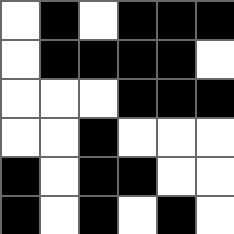[["white", "black", "white", "black", "black", "black"], ["white", "black", "black", "black", "black", "white"], ["white", "white", "white", "black", "black", "black"], ["white", "white", "black", "white", "white", "white"], ["black", "white", "black", "black", "white", "white"], ["black", "white", "black", "white", "black", "white"]]